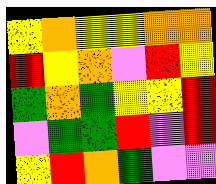[["yellow", "orange", "yellow", "yellow", "orange", "orange"], ["red", "yellow", "orange", "violet", "red", "yellow"], ["green", "orange", "green", "yellow", "yellow", "red"], ["violet", "green", "green", "red", "violet", "red"], ["yellow", "red", "orange", "green", "violet", "violet"]]